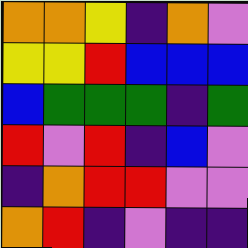[["orange", "orange", "yellow", "indigo", "orange", "violet"], ["yellow", "yellow", "red", "blue", "blue", "blue"], ["blue", "green", "green", "green", "indigo", "green"], ["red", "violet", "red", "indigo", "blue", "violet"], ["indigo", "orange", "red", "red", "violet", "violet"], ["orange", "red", "indigo", "violet", "indigo", "indigo"]]